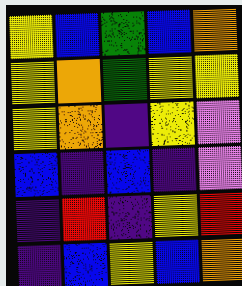[["yellow", "blue", "green", "blue", "orange"], ["yellow", "orange", "green", "yellow", "yellow"], ["yellow", "orange", "indigo", "yellow", "violet"], ["blue", "indigo", "blue", "indigo", "violet"], ["indigo", "red", "indigo", "yellow", "red"], ["indigo", "blue", "yellow", "blue", "orange"]]